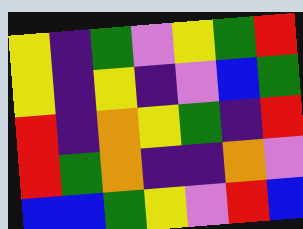[["yellow", "indigo", "green", "violet", "yellow", "green", "red"], ["yellow", "indigo", "yellow", "indigo", "violet", "blue", "green"], ["red", "indigo", "orange", "yellow", "green", "indigo", "red"], ["red", "green", "orange", "indigo", "indigo", "orange", "violet"], ["blue", "blue", "green", "yellow", "violet", "red", "blue"]]